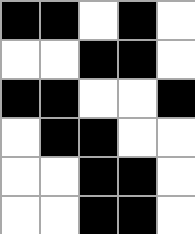[["black", "black", "white", "black", "white"], ["white", "white", "black", "black", "white"], ["black", "black", "white", "white", "black"], ["white", "black", "black", "white", "white"], ["white", "white", "black", "black", "white"], ["white", "white", "black", "black", "white"]]